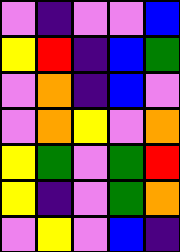[["violet", "indigo", "violet", "violet", "blue"], ["yellow", "red", "indigo", "blue", "green"], ["violet", "orange", "indigo", "blue", "violet"], ["violet", "orange", "yellow", "violet", "orange"], ["yellow", "green", "violet", "green", "red"], ["yellow", "indigo", "violet", "green", "orange"], ["violet", "yellow", "violet", "blue", "indigo"]]